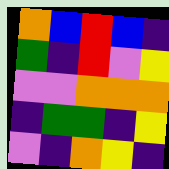[["orange", "blue", "red", "blue", "indigo"], ["green", "indigo", "red", "violet", "yellow"], ["violet", "violet", "orange", "orange", "orange"], ["indigo", "green", "green", "indigo", "yellow"], ["violet", "indigo", "orange", "yellow", "indigo"]]